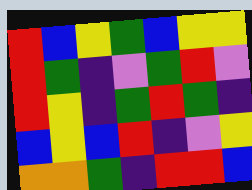[["red", "blue", "yellow", "green", "blue", "yellow", "yellow"], ["red", "green", "indigo", "violet", "green", "red", "violet"], ["red", "yellow", "indigo", "green", "red", "green", "indigo"], ["blue", "yellow", "blue", "red", "indigo", "violet", "yellow"], ["orange", "orange", "green", "indigo", "red", "red", "blue"]]